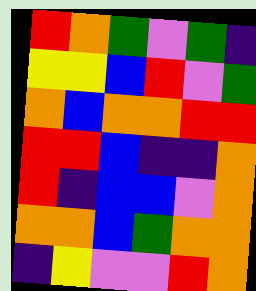[["red", "orange", "green", "violet", "green", "indigo"], ["yellow", "yellow", "blue", "red", "violet", "green"], ["orange", "blue", "orange", "orange", "red", "red"], ["red", "red", "blue", "indigo", "indigo", "orange"], ["red", "indigo", "blue", "blue", "violet", "orange"], ["orange", "orange", "blue", "green", "orange", "orange"], ["indigo", "yellow", "violet", "violet", "red", "orange"]]